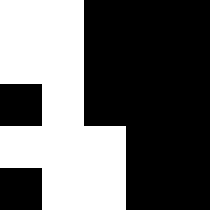[["white", "white", "black", "black", "black"], ["white", "white", "black", "black", "black"], ["black", "white", "black", "black", "black"], ["white", "white", "white", "black", "black"], ["black", "white", "white", "black", "black"]]